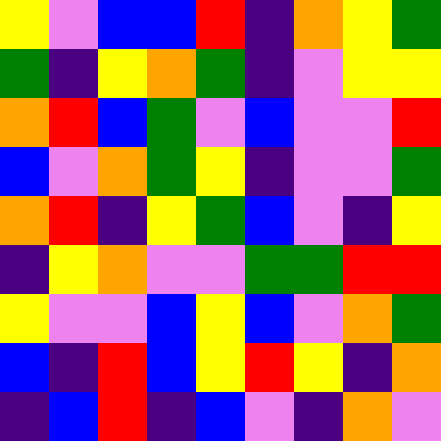[["yellow", "violet", "blue", "blue", "red", "indigo", "orange", "yellow", "green"], ["green", "indigo", "yellow", "orange", "green", "indigo", "violet", "yellow", "yellow"], ["orange", "red", "blue", "green", "violet", "blue", "violet", "violet", "red"], ["blue", "violet", "orange", "green", "yellow", "indigo", "violet", "violet", "green"], ["orange", "red", "indigo", "yellow", "green", "blue", "violet", "indigo", "yellow"], ["indigo", "yellow", "orange", "violet", "violet", "green", "green", "red", "red"], ["yellow", "violet", "violet", "blue", "yellow", "blue", "violet", "orange", "green"], ["blue", "indigo", "red", "blue", "yellow", "red", "yellow", "indigo", "orange"], ["indigo", "blue", "red", "indigo", "blue", "violet", "indigo", "orange", "violet"]]